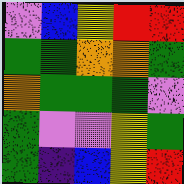[["violet", "blue", "yellow", "red", "red"], ["green", "green", "orange", "orange", "green"], ["orange", "green", "green", "green", "violet"], ["green", "violet", "violet", "yellow", "green"], ["green", "indigo", "blue", "yellow", "red"]]